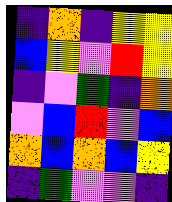[["indigo", "orange", "indigo", "yellow", "yellow"], ["blue", "yellow", "violet", "red", "yellow"], ["indigo", "violet", "green", "indigo", "orange"], ["violet", "blue", "red", "violet", "blue"], ["orange", "blue", "orange", "blue", "yellow"], ["indigo", "green", "violet", "violet", "indigo"]]